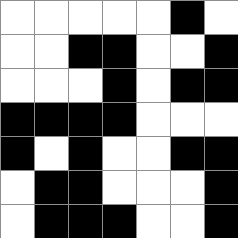[["white", "white", "white", "white", "white", "black", "white"], ["white", "white", "black", "black", "white", "white", "black"], ["white", "white", "white", "black", "white", "black", "black"], ["black", "black", "black", "black", "white", "white", "white"], ["black", "white", "black", "white", "white", "black", "black"], ["white", "black", "black", "white", "white", "white", "black"], ["white", "black", "black", "black", "white", "white", "black"]]